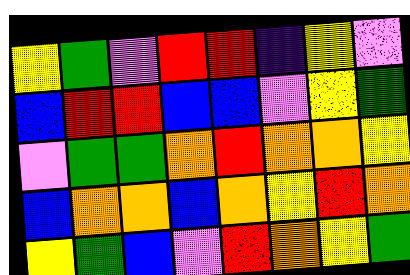[["yellow", "green", "violet", "red", "red", "indigo", "yellow", "violet"], ["blue", "red", "red", "blue", "blue", "violet", "yellow", "green"], ["violet", "green", "green", "orange", "red", "orange", "orange", "yellow"], ["blue", "orange", "orange", "blue", "orange", "yellow", "red", "orange"], ["yellow", "green", "blue", "violet", "red", "orange", "yellow", "green"]]